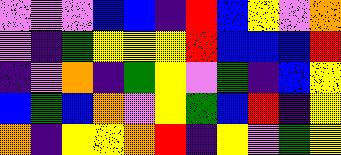[["violet", "violet", "violet", "blue", "blue", "indigo", "red", "blue", "yellow", "violet", "orange"], ["violet", "indigo", "green", "yellow", "yellow", "yellow", "red", "blue", "blue", "blue", "red"], ["indigo", "violet", "orange", "indigo", "green", "yellow", "violet", "green", "indigo", "blue", "yellow"], ["blue", "green", "blue", "orange", "violet", "yellow", "green", "blue", "red", "indigo", "yellow"], ["orange", "indigo", "yellow", "yellow", "orange", "red", "indigo", "yellow", "violet", "green", "yellow"]]